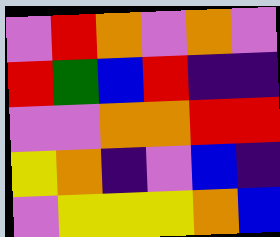[["violet", "red", "orange", "violet", "orange", "violet"], ["red", "green", "blue", "red", "indigo", "indigo"], ["violet", "violet", "orange", "orange", "red", "red"], ["yellow", "orange", "indigo", "violet", "blue", "indigo"], ["violet", "yellow", "yellow", "yellow", "orange", "blue"]]